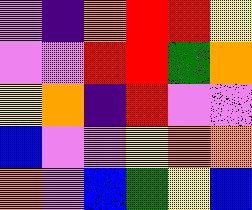[["violet", "indigo", "orange", "red", "red", "yellow"], ["violet", "violet", "red", "red", "green", "orange"], ["yellow", "orange", "indigo", "red", "violet", "violet"], ["blue", "violet", "violet", "yellow", "orange", "orange"], ["orange", "violet", "blue", "green", "yellow", "blue"]]